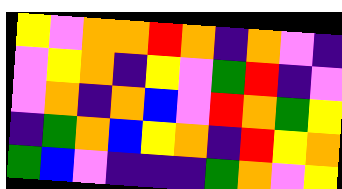[["yellow", "violet", "orange", "orange", "red", "orange", "indigo", "orange", "violet", "indigo"], ["violet", "yellow", "orange", "indigo", "yellow", "violet", "green", "red", "indigo", "violet"], ["violet", "orange", "indigo", "orange", "blue", "violet", "red", "orange", "green", "yellow"], ["indigo", "green", "orange", "blue", "yellow", "orange", "indigo", "red", "yellow", "orange"], ["green", "blue", "violet", "indigo", "indigo", "indigo", "green", "orange", "violet", "yellow"]]